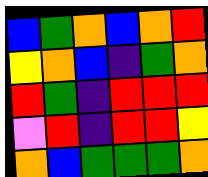[["blue", "green", "orange", "blue", "orange", "red"], ["yellow", "orange", "blue", "indigo", "green", "orange"], ["red", "green", "indigo", "red", "red", "red"], ["violet", "red", "indigo", "red", "red", "yellow"], ["orange", "blue", "green", "green", "green", "orange"]]